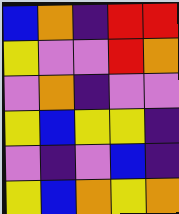[["blue", "orange", "indigo", "red", "red"], ["yellow", "violet", "violet", "red", "orange"], ["violet", "orange", "indigo", "violet", "violet"], ["yellow", "blue", "yellow", "yellow", "indigo"], ["violet", "indigo", "violet", "blue", "indigo"], ["yellow", "blue", "orange", "yellow", "orange"]]